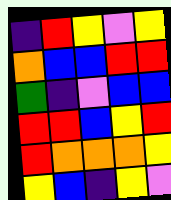[["indigo", "red", "yellow", "violet", "yellow"], ["orange", "blue", "blue", "red", "red"], ["green", "indigo", "violet", "blue", "blue"], ["red", "red", "blue", "yellow", "red"], ["red", "orange", "orange", "orange", "yellow"], ["yellow", "blue", "indigo", "yellow", "violet"]]